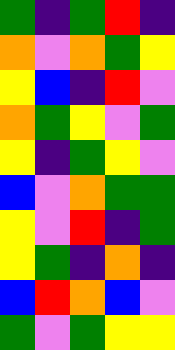[["green", "indigo", "green", "red", "indigo"], ["orange", "violet", "orange", "green", "yellow"], ["yellow", "blue", "indigo", "red", "violet"], ["orange", "green", "yellow", "violet", "green"], ["yellow", "indigo", "green", "yellow", "violet"], ["blue", "violet", "orange", "green", "green"], ["yellow", "violet", "red", "indigo", "green"], ["yellow", "green", "indigo", "orange", "indigo"], ["blue", "red", "orange", "blue", "violet"], ["green", "violet", "green", "yellow", "yellow"]]